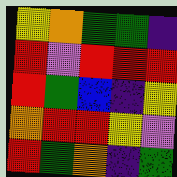[["yellow", "orange", "green", "green", "indigo"], ["red", "violet", "red", "red", "red"], ["red", "green", "blue", "indigo", "yellow"], ["orange", "red", "red", "yellow", "violet"], ["red", "green", "orange", "indigo", "green"]]